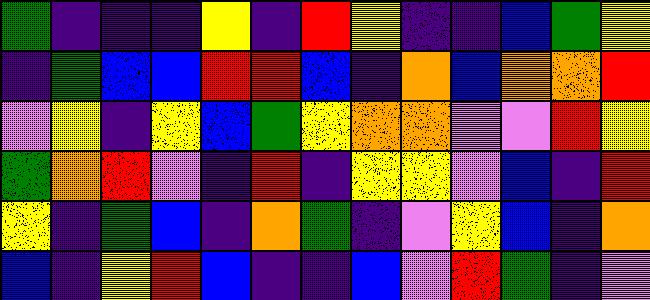[["green", "indigo", "indigo", "indigo", "yellow", "indigo", "red", "yellow", "indigo", "indigo", "blue", "green", "yellow"], ["indigo", "green", "blue", "blue", "red", "red", "blue", "indigo", "orange", "blue", "orange", "orange", "red"], ["violet", "yellow", "indigo", "yellow", "blue", "green", "yellow", "orange", "orange", "violet", "violet", "red", "yellow"], ["green", "orange", "red", "violet", "indigo", "red", "indigo", "yellow", "yellow", "violet", "blue", "indigo", "red"], ["yellow", "indigo", "green", "blue", "indigo", "orange", "green", "indigo", "violet", "yellow", "blue", "indigo", "orange"], ["blue", "indigo", "yellow", "red", "blue", "indigo", "indigo", "blue", "violet", "red", "green", "indigo", "violet"]]